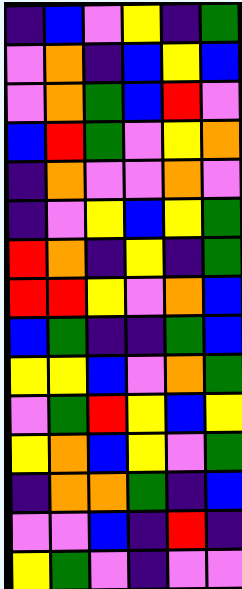[["indigo", "blue", "violet", "yellow", "indigo", "green"], ["violet", "orange", "indigo", "blue", "yellow", "blue"], ["violet", "orange", "green", "blue", "red", "violet"], ["blue", "red", "green", "violet", "yellow", "orange"], ["indigo", "orange", "violet", "violet", "orange", "violet"], ["indigo", "violet", "yellow", "blue", "yellow", "green"], ["red", "orange", "indigo", "yellow", "indigo", "green"], ["red", "red", "yellow", "violet", "orange", "blue"], ["blue", "green", "indigo", "indigo", "green", "blue"], ["yellow", "yellow", "blue", "violet", "orange", "green"], ["violet", "green", "red", "yellow", "blue", "yellow"], ["yellow", "orange", "blue", "yellow", "violet", "green"], ["indigo", "orange", "orange", "green", "indigo", "blue"], ["violet", "violet", "blue", "indigo", "red", "indigo"], ["yellow", "green", "violet", "indigo", "violet", "violet"]]